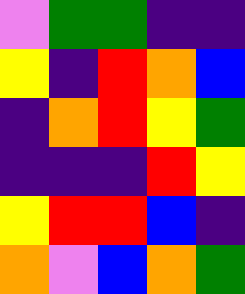[["violet", "green", "green", "indigo", "indigo"], ["yellow", "indigo", "red", "orange", "blue"], ["indigo", "orange", "red", "yellow", "green"], ["indigo", "indigo", "indigo", "red", "yellow"], ["yellow", "red", "red", "blue", "indigo"], ["orange", "violet", "blue", "orange", "green"]]